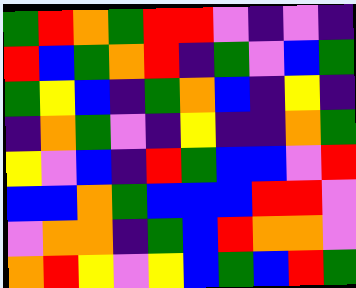[["green", "red", "orange", "green", "red", "red", "violet", "indigo", "violet", "indigo"], ["red", "blue", "green", "orange", "red", "indigo", "green", "violet", "blue", "green"], ["green", "yellow", "blue", "indigo", "green", "orange", "blue", "indigo", "yellow", "indigo"], ["indigo", "orange", "green", "violet", "indigo", "yellow", "indigo", "indigo", "orange", "green"], ["yellow", "violet", "blue", "indigo", "red", "green", "blue", "blue", "violet", "red"], ["blue", "blue", "orange", "green", "blue", "blue", "blue", "red", "red", "violet"], ["violet", "orange", "orange", "indigo", "green", "blue", "red", "orange", "orange", "violet"], ["orange", "red", "yellow", "violet", "yellow", "blue", "green", "blue", "red", "green"]]